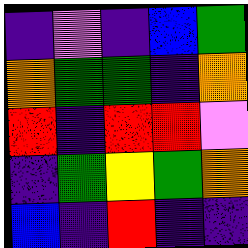[["indigo", "violet", "indigo", "blue", "green"], ["orange", "green", "green", "indigo", "orange"], ["red", "indigo", "red", "red", "violet"], ["indigo", "green", "yellow", "green", "orange"], ["blue", "indigo", "red", "indigo", "indigo"]]